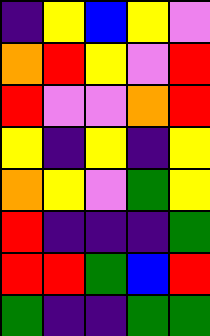[["indigo", "yellow", "blue", "yellow", "violet"], ["orange", "red", "yellow", "violet", "red"], ["red", "violet", "violet", "orange", "red"], ["yellow", "indigo", "yellow", "indigo", "yellow"], ["orange", "yellow", "violet", "green", "yellow"], ["red", "indigo", "indigo", "indigo", "green"], ["red", "red", "green", "blue", "red"], ["green", "indigo", "indigo", "green", "green"]]